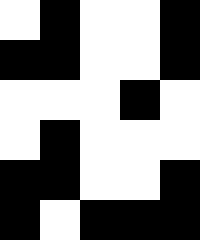[["white", "black", "white", "white", "black"], ["black", "black", "white", "white", "black"], ["white", "white", "white", "black", "white"], ["white", "black", "white", "white", "white"], ["black", "black", "white", "white", "black"], ["black", "white", "black", "black", "black"]]